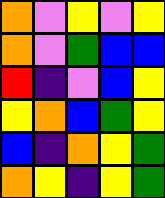[["orange", "violet", "yellow", "violet", "yellow"], ["orange", "violet", "green", "blue", "blue"], ["red", "indigo", "violet", "blue", "yellow"], ["yellow", "orange", "blue", "green", "yellow"], ["blue", "indigo", "orange", "yellow", "green"], ["orange", "yellow", "indigo", "yellow", "green"]]